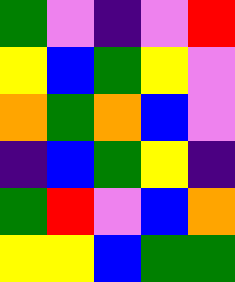[["green", "violet", "indigo", "violet", "red"], ["yellow", "blue", "green", "yellow", "violet"], ["orange", "green", "orange", "blue", "violet"], ["indigo", "blue", "green", "yellow", "indigo"], ["green", "red", "violet", "blue", "orange"], ["yellow", "yellow", "blue", "green", "green"]]